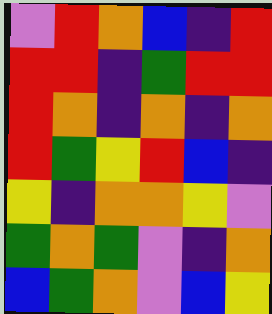[["violet", "red", "orange", "blue", "indigo", "red"], ["red", "red", "indigo", "green", "red", "red"], ["red", "orange", "indigo", "orange", "indigo", "orange"], ["red", "green", "yellow", "red", "blue", "indigo"], ["yellow", "indigo", "orange", "orange", "yellow", "violet"], ["green", "orange", "green", "violet", "indigo", "orange"], ["blue", "green", "orange", "violet", "blue", "yellow"]]